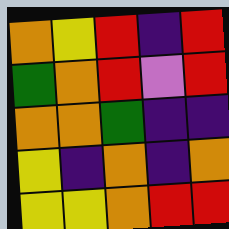[["orange", "yellow", "red", "indigo", "red"], ["green", "orange", "red", "violet", "red"], ["orange", "orange", "green", "indigo", "indigo"], ["yellow", "indigo", "orange", "indigo", "orange"], ["yellow", "yellow", "orange", "red", "red"]]